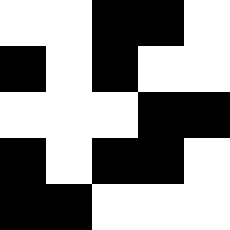[["white", "white", "black", "black", "white"], ["black", "white", "black", "white", "white"], ["white", "white", "white", "black", "black"], ["black", "white", "black", "black", "white"], ["black", "black", "white", "white", "white"]]